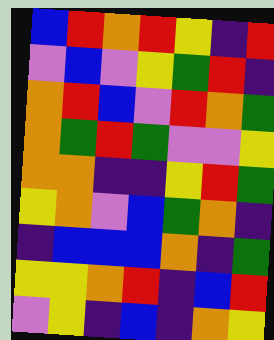[["blue", "red", "orange", "red", "yellow", "indigo", "red"], ["violet", "blue", "violet", "yellow", "green", "red", "indigo"], ["orange", "red", "blue", "violet", "red", "orange", "green"], ["orange", "green", "red", "green", "violet", "violet", "yellow"], ["orange", "orange", "indigo", "indigo", "yellow", "red", "green"], ["yellow", "orange", "violet", "blue", "green", "orange", "indigo"], ["indigo", "blue", "blue", "blue", "orange", "indigo", "green"], ["yellow", "yellow", "orange", "red", "indigo", "blue", "red"], ["violet", "yellow", "indigo", "blue", "indigo", "orange", "yellow"]]